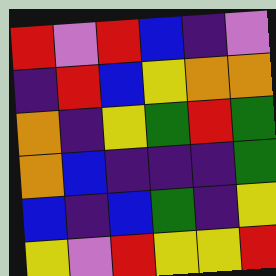[["red", "violet", "red", "blue", "indigo", "violet"], ["indigo", "red", "blue", "yellow", "orange", "orange"], ["orange", "indigo", "yellow", "green", "red", "green"], ["orange", "blue", "indigo", "indigo", "indigo", "green"], ["blue", "indigo", "blue", "green", "indigo", "yellow"], ["yellow", "violet", "red", "yellow", "yellow", "red"]]